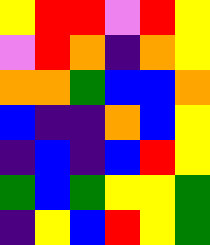[["yellow", "red", "red", "violet", "red", "yellow"], ["violet", "red", "orange", "indigo", "orange", "yellow"], ["orange", "orange", "green", "blue", "blue", "orange"], ["blue", "indigo", "indigo", "orange", "blue", "yellow"], ["indigo", "blue", "indigo", "blue", "red", "yellow"], ["green", "blue", "green", "yellow", "yellow", "green"], ["indigo", "yellow", "blue", "red", "yellow", "green"]]